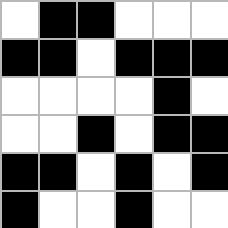[["white", "black", "black", "white", "white", "white"], ["black", "black", "white", "black", "black", "black"], ["white", "white", "white", "white", "black", "white"], ["white", "white", "black", "white", "black", "black"], ["black", "black", "white", "black", "white", "black"], ["black", "white", "white", "black", "white", "white"]]